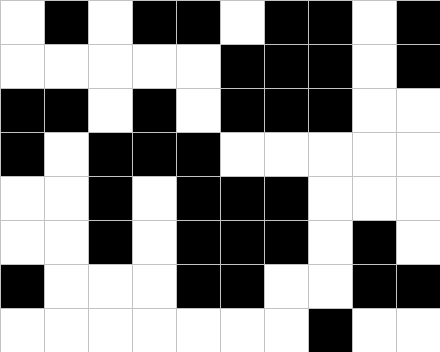[["white", "black", "white", "black", "black", "white", "black", "black", "white", "black"], ["white", "white", "white", "white", "white", "black", "black", "black", "white", "black"], ["black", "black", "white", "black", "white", "black", "black", "black", "white", "white"], ["black", "white", "black", "black", "black", "white", "white", "white", "white", "white"], ["white", "white", "black", "white", "black", "black", "black", "white", "white", "white"], ["white", "white", "black", "white", "black", "black", "black", "white", "black", "white"], ["black", "white", "white", "white", "black", "black", "white", "white", "black", "black"], ["white", "white", "white", "white", "white", "white", "white", "black", "white", "white"]]